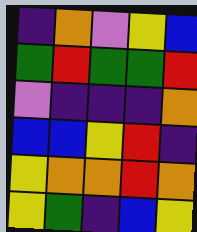[["indigo", "orange", "violet", "yellow", "blue"], ["green", "red", "green", "green", "red"], ["violet", "indigo", "indigo", "indigo", "orange"], ["blue", "blue", "yellow", "red", "indigo"], ["yellow", "orange", "orange", "red", "orange"], ["yellow", "green", "indigo", "blue", "yellow"]]